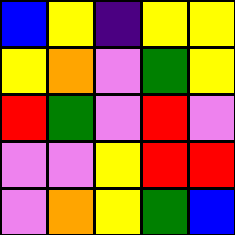[["blue", "yellow", "indigo", "yellow", "yellow"], ["yellow", "orange", "violet", "green", "yellow"], ["red", "green", "violet", "red", "violet"], ["violet", "violet", "yellow", "red", "red"], ["violet", "orange", "yellow", "green", "blue"]]